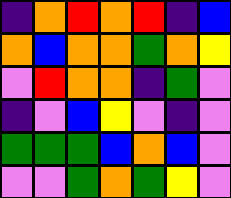[["indigo", "orange", "red", "orange", "red", "indigo", "blue"], ["orange", "blue", "orange", "orange", "green", "orange", "yellow"], ["violet", "red", "orange", "orange", "indigo", "green", "violet"], ["indigo", "violet", "blue", "yellow", "violet", "indigo", "violet"], ["green", "green", "green", "blue", "orange", "blue", "violet"], ["violet", "violet", "green", "orange", "green", "yellow", "violet"]]